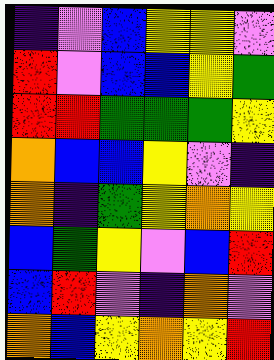[["indigo", "violet", "blue", "yellow", "yellow", "violet"], ["red", "violet", "blue", "blue", "yellow", "green"], ["red", "red", "green", "green", "green", "yellow"], ["orange", "blue", "blue", "yellow", "violet", "indigo"], ["orange", "indigo", "green", "yellow", "orange", "yellow"], ["blue", "green", "yellow", "violet", "blue", "red"], ["blue", "red", "violet", "indigo", "orange", "violet"], ["orange", "blue", "yellow", "orange", "yellow", "red"]]